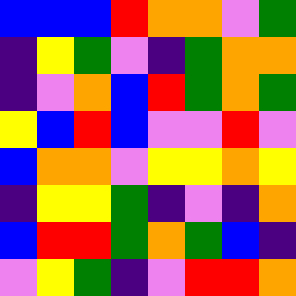[["blue", "blue", "blue", "red", "orange", "orange", "violet", "green"], ["indigo", "yellow", "green", "violet", "indigo", "green", "orange", "orange"], ["indigo", "violet", "orange", "blue", "red", "green", "orange", "green"], ["yellow", "blue", "red", "blue", "violet", "violet", "red", "violet"], ["blue", "orange", "orange", "violet", "yellow", "yellow", "orange", "yellow"], ["indigo", "yellow", "yellow", "green", "indigo", "violet", "indigo", "orange"], ["blue", "red", "red", "green", "orange", "green", "blue", "indigo"], ["violet", "yellow", "green", "indigo", "violet", "red", "red", "orange"]]